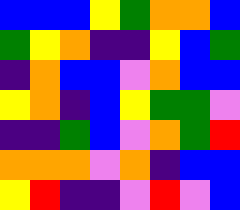[["blue", "blue", "blue", "yellow", "green", "orange", "orange", "blue"], ["green", "yellow", "orange", "indigo", "indigo", "yellow", "blue", "green"], ["indigo", "orange", "blue", "blue", "violet", "orange", "blue", "blue"], ["yellow", "orange", "indigo", "blue", "yellow", "green", "green", "violet"], ["indigo", "indigo", "green", "blue", "violet", "orange", "green", "red"], ["orange", "orange", "orange", "violet", "orange", "indigo", "blue", "blue"], ["yellow", "red", "indigo", "indigo", "violet", "red", "violet", "blue"]]